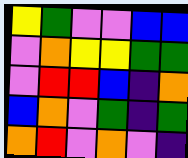[["yellow", "green", "violet", "violet", "blue", "blue"], ["violet", "orange", "yellow", "yellow", "green", "green"], ["violet", "red", "red", "blue", "indigo", "orange"], ["blue", "orange", "violet", "green", "indigo", "green"], ["orange", "red", "violet", "orange", "violet", "indigo"]]